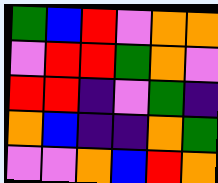[["green", "blue", "red", "violet", "orange", "orange"], ["violet", "red", "red", "green", "orange", "violet"], ["red", "red", "indigo", "violet", "green", "indigo"], ["orange", "blue", "indigo", "indigo", "orange", "green"], ["violet", "violet", "orange", "blue", "red", "orange"]]